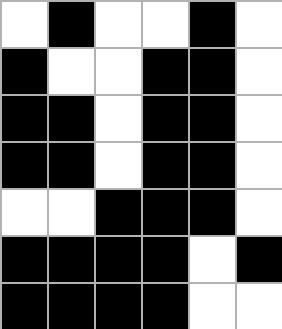[["white", "black", "white", "white", "black", "white"], ["black", "white", "white", "black", "black", "white"], ["black", "black", "white", "black", "black", "white"], ["black", "black", "white", "black", "black", "white"], ["white", "white", "black", "black", "black", "white"], ["black", "black", "black", "black", "white", "black"], ["black", "black", "black", "black", "white", "white"]]